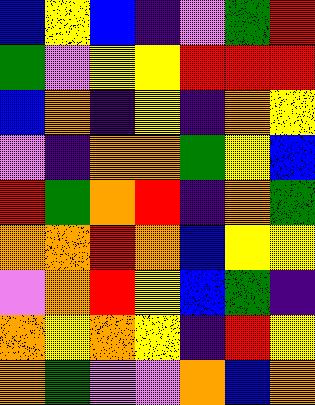[["blue", "yellow", "blue", "indigo", "violet", "green", "red"], ["green", "violet", "yellow", "yellow", "red", "red", "red"], ["blue", "orange", "indigo", "yellow", "indigo", "orange", "yellow"], ["violet", "indigo", "orange", "orange", "green", "yellow", "blue"], ["red", "green", "orange", "red", "indigo", "orange", "green"], ["orange", "orange", "red", "orange", "blue", "yellow", "yellow"], ["violet", "orange", "red", "yellow", "blue", "green", "indigo"], ["orange", "yellow", "orange", "yellow", "indigo", "red", "yellow"], ["orange", "green", "violet", "violet", "orange", "blue", "orange"]]